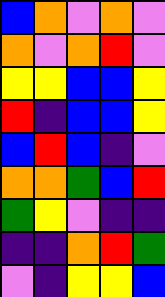[["blue", "orange", "violet", "orange", "violet"], ["orange", "violet", "orange", "red", "violet"], ["yellow", "yellow", "blue", "blue", "yellow"], ["red", "indigo", "blue", "blue", "yellow"], ["blue", "red", "blue", "indigo", "violet"], ["orange", "orange", "green", "blue", "red"], ["green", "yellow", "violet", "indigo", "indigo"], ["indigo", "indigo", "orange", "red", "green"], ["violet", "indigo", "yellow", "yellow", "blue"]]